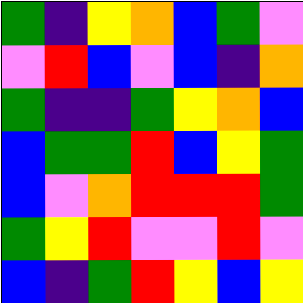[["green", "indigo", "yellow", "orange", "blue", "green", "violet"], ["violet", "red", "blue", "violet", "blue", "indigo", "orange"], ["green", "indigo", "indigo", "green", "yellow", "orange", "blue"], ["blue", "green", "green", "red", "blue", "yellow", "green"], ["blue", "violet", "orange", "red", "red", "red", "green"], ["green", "yellow", "red", "violet", "violet", "red", "violet"], ["blue", "indigo", "green", "red", "yellow", "blue", "yellow"]]